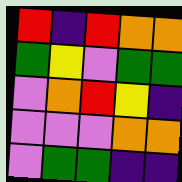[["red", "indigo", "red", "orange", "orange"], ["green", "yellow", "violet", "green", "green"], ["violet", "orange", "red", "yellow", "indigo"], ["violet", "violet", "violet", "orange", "orange"], ["violet", "green", "green", "indigo", "indigo"]]